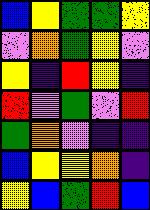[["blue", "yellow", "green", "green", "yellow"], ["violet", "orange", "green", "yellow", "violet"], ["yellow", "indigo", "red", "yellow", "indigo"], ["red", "violet", "green", "violet", "red"], ["green", "orange", "violet", "indigo", "indigo"], ["blue", "yellow", "yellow", "orange", "indigo"], ["yellow", "blue", "green", "red", "blue"]]